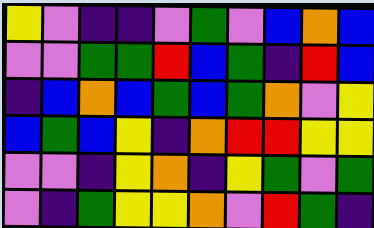[["yellow", "violet", "indigo", "indigo", "violet", "green", "violet", "blue", "orange", "blue"], ["violet", "violet", "green", "green", "red", "blue", "green", "indigo", "red", "blue"], ["indigo", "blue", "orange", "blue", "green", "blue", "green", "orange", "violet", "yellow"], ["blue", "green", "blue", "yellow", "indigo", "orange", "red", "red", "yellow", "yellow"], ["violet", "violet", "indigo", "yellow", "orange", "indigo", "yellow", "green", "violet", "green"], ["violet", "indigo", "green", "yellow", "yellow", "orange", "violet", "red", "green", "indigo"]]